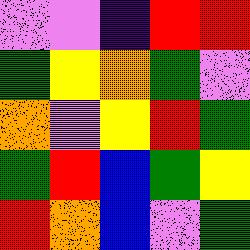[["violet", "violet", "indigo", "red", "red"], ["green", "yellow", "orange", "green", "violet"], ["orange", "violet", "yellow", "red", "green"], ["green", "red", "blue", "green", "yellow"], ["red", "orange", "blue", "violet", "green"]]